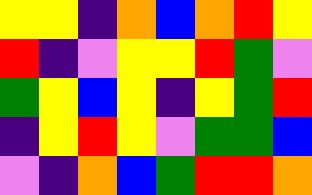[["yellow", "yellow", "indigo", "orange", "blue", "orange", "red", "yellow"], ["red", "indigo", "violet", "yellow", "yellow", "red", "green", "violet"], ["green", "yellow", "blue", "yellow", "indigo", "yellow", "green", "red"], ["indigo", "yellow", "red", "yellow", "violet", "green", "green", "blue"], ["violet", "indigo", "orange", "blue", "green", "red", "red", "orange"]]